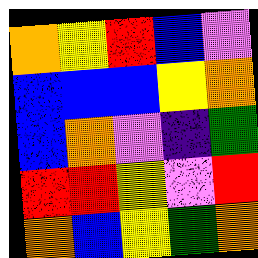[["orange", "yellow", "red", "blue", "violet"], ["blue", "blue", "blue", "yellow", "orange"], ["blue", "orange", "violet", "indigo", "green"], ["red", "red", "yellow", "violet", "red"], ["orange", "blue", "yellow", "green", "orange"]]